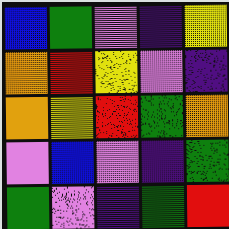[["blue", "green", "violet", "indigo", "yellow"], ["orange", "red", "yellow", "violet", "indigo"], ["orange", "yellow", "red", "green", "orange"], ["violet", "blue", "violet", "indigo", "green"], ["green", "violet", "indigo", "green", "red"]]